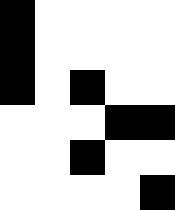[["black", "white", "white", "white", "white"], ["black", "white", "white", "white", "white"], ["black", "white", "black", "white", "white"], ["white", "white", "white", "black", "black"], ["white", "white", "black", "white", "white"], ["white", "white", "white", "white", "black"]]